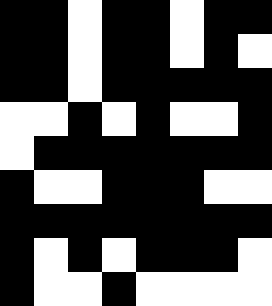[["black", "black", "white", "black", "black", "white", "black", "black"], ["black", "black", "white", "black", "black", "white", "black", "white"], ["black", "black", "white", "black", "black", "black", "black", "black"], ["white", "white", "black", "white", "black", "white", "white", "black"], ["white", "black", "black", "black", "black", "black", "black", "black"], ["black", "white", "white", "black", "black", "black", "white", "white"], ["black", "black", "black", "black", "black", "black", "black", "black"], ["black", "white", "black", "white", "black", "black", "black", "white"], ["black", "white", "white", "black", "white", "white", "white", "white"]]